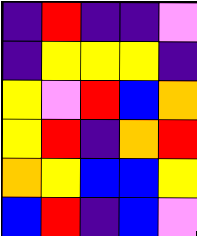[["indigo", "red", "indigo", "indigo", "violet"], ["indigo", "yellow", "yellow", "yellow", "indigo"], ["yellow", "violet", "red", "blue", "orange"], ["yellow", "red", "indigo", "orange", "red"], ["orange", "yellow", "blue", "blue", "yellow"], ["blue", "red", "indigo", "blue", "violet"]]